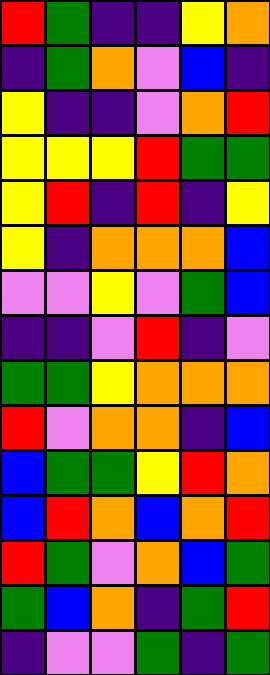[["red", "green", "indigo", "indigo", "yellow", "orange"], ["indigo", "green", "orange", "violet", "blue", "indigo"], ["yellow", "indigo", "indigo", "violet", "orange", "red"], ["yellow", "yellow", "yellow", "red", "green", "green"], ["yellow", "red", "indigo", "red", "indigo", "yellow"], ["yellow", "indigo", "orange", "orange", "orange", "blue"], ["violet", "violet", "yellow", "violet", "green", "blue"], ["indigo", "indigo", "violet", "red", "indigo", "violet"], ["green", "green", "yellow", "orange", "orange", "orange"], ["red", "violet", "orange", "orange", "indigo", "blue"], ["blue", "green", "green", "yellow", "red", "orange"], ["blue", "red", "orange", "blue", "orange", "red"], ["red", "green", "violet", "orange", "blue", "green"], ["green", "blue", "orange", "indigo", "green", "red"], ["indigo", "violet", "violet", "green", "indigo", "green"]]